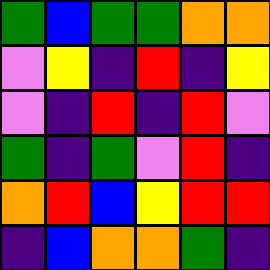[["green", "blue", "green", "green", "orange", "orange"], ["violet", "yellow", "indigo", "red", "indigo", "yellow"], ["violet", "indigo", "red", "indigo", "red", "violet"], ["green", "indigo", "green", "violet", "red", "indigo"], ["orange", "red", "blue", "yellow", "red", "red"], ["indigo", "blue", "orange", "orange", "green", "indigo"]]